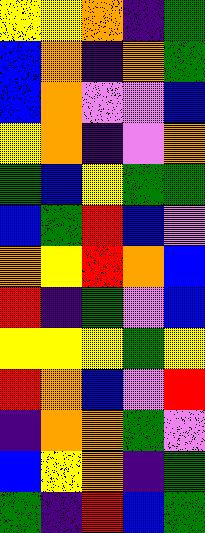[["yellow", "yellow", "orange", "indigo", "green"], ["blue", "orange", "indigo", "orange", "green"], ["blue", "orange", "violet", "violet", "blue"], ["yellow", "orange", "indigo", "violet", "orange"], ["green", "blue", "yellow", "green", "green"], ["blue", "green", "red", "blue", "violet"], ["orange", "yellow", "red", "orange", "blue"], ["red", "indigo", "green", "violet", "blue"], ["yellow", "yellow", "yellow", "green", "yellow"], ["red", "orange", "blue", "violet", "red"], ["indigo", "orange", "orange", "green", "violet"], ["blue", "yellow", "orange", "indigo", "green"], ["green", "indigo", "red", "blue", "green"]]